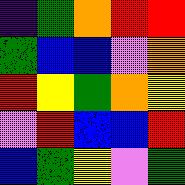[["indigo", "green", "orange", "red", "red"], ["green", "blue", "blue", "violet", "orange"], ["red", "yellow", "green", "orange", "yellow"], ["violet", "red", "blue", "blue", "red"], ["blue", "green", "yellow", "violet", "green"]]